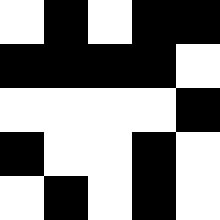[["white", "black", "white", "black", "black"], ["black", "black", "black", "black", "white"], ["white", "white", "white", "white", "black"], ["black", "white", "white", "black", "white"], ["white", "black", "white", "black", "white"]]